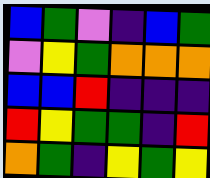[["blue", "green", "violet", "indigo", "blue", "green"], ["violet", "yellow", "green", "orange", "orange", "orange"], ["blue", "blue", "red", "indigo", "indigo", "indigo"], ["red", "yellow", "green", "green", "indigo", "red"], ["orange", "green", "indigo", "yellow", "green", "yellow"]]